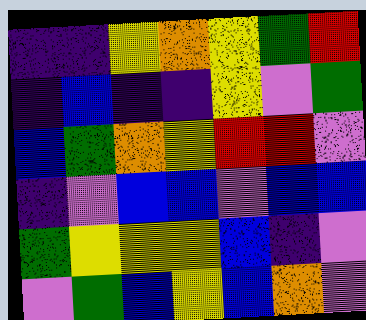[["indigo", "indigo", "yellow", "orange", "yellow", "green", "red"], ["indigo", "blue", "indigo", "indigo", "yellow", "violet", "green"], ["blue", "green", "orange", "yellow", "red", "red", "violet"], ["indigo", "violet", "blue", "blue", "violet", "blue", "blue"], ["green", "yellow", "yellow", "yellow", "blue", "indigo", "violet"], ["violet", "green", "blue", "yellow", "blue", "orange", "violet"]]